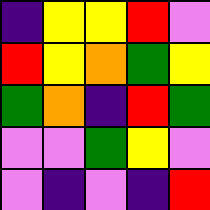[["indigo", "yellow", "yellow", "red", "violet"], ["red", "yellow", "orange", "green", "yellow"], ["green", "orange", "indigo", "red", "green"], ["violet", "violet", "green", "yellow", "violet"], ["violet", "indigo", "violet", "indigo", "red"]]